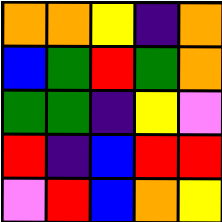[["orange", "orange", "yellow", "indigo", "orange"], ["blue", "green", "red", "green", "orange"], ["green", "green", "indigo", "yellow", "violet"], ["red", "indigo", "blue", "red", "red"], ["violet", "red", "blue", "orange", "yellow"]]